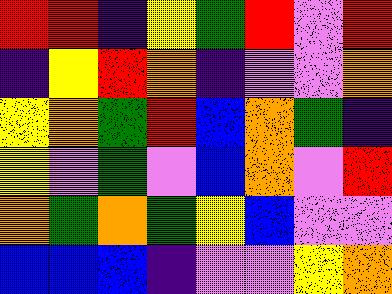[["red", "red", "indigo", "yellow", "green", "red", "violet", "red"], ["indigo", "yellow", "red", "orange", "indigo", "violet", "violet", "orange"], ["yellow", "orange", "green", "red", "blue", "orange", "green", "indigo"], ["yellow", "violet", "green", "violet", "blue", "orange", "violet", "red"], ["orange", "green", "orange", "green", "yellow", "blue", "violet", "violet"], ["blue", "blue", "blue", "indigo", "violet", "violet", "yellow", "orange"]]